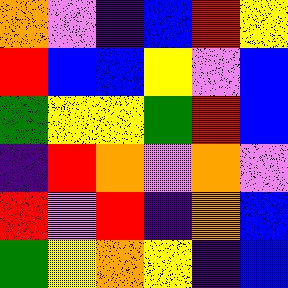[["orange", "violet", "indigo", "blue", "red", "yellow"], ["red", "blue", "blue", "yellow", "violet", "blue"], ["green", "yellow", "yellow", "green", "red", "blue"], ["indigo", "red", "orange", "violet", "orange", "violet"], ["red", "violet", "red", "indigo", "orange", "blue"], ["green", "yellow", "orange", "yellow", "indigo", "blue"]]